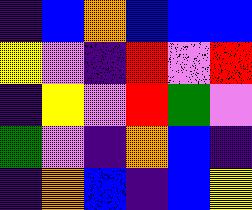[["indigo", "blue", "orange", "blue", "blue", "blue"], ["yellow", "violet", "indigo", "red", "violet", "red"], ["indigo", "yellow", "violet", "red", "green", "violet"], ["green", "violet", "indigo", "orange", "blue", "indigo"], ["indigo", "orange", "blue", "indigo", "blue", "yellow"]]